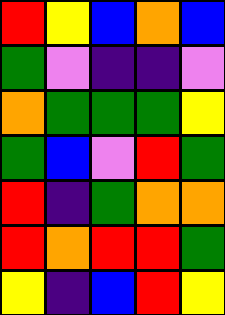[["red", "yellow", "blue", "orange", "blue"], ["green", "violet", "indigo", "indigo", "violet"], ["orange", "green", "green", "green", "yellow"], ["green", "blue", "violet", "red", "green"], ["red", "indigo", "green", "orange", "orange"], ["red", "orange", "red", "red", "green"], ["yellow", "indigo", "blue", "red", "yellow"]]